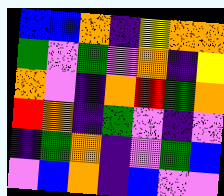[["blue", "blue", "orange", "indigo", "yellow", "orange", "orange"], ["green", "violet", "green", "violet", "orange", "indigo", "yellow"], ["orange", "violet", "indigo", "orange", "red", "green", "orange"], ["red", "orange", "indigo", "green", "violet", "indigo", "violet"], ["indigo", "green", "orange", "indigo", "violet", "green", "blue"], ["violet", "blue", "orange", "indigo", "blue", "violet", "violet"]]